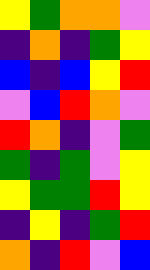[["yellow", "green", "orange", "orange", "violet"], ["indigo", "orange", "indigo", "green", "yellow"], ["blue", "indigo", "blue", "yellow", "red"], ["violet", "blue", "red", "orange", "violet"], ["red", "orange", "indigo", "violet", "green"], ["green", "indigo", "green", "violet", "yellow"], ["yellow", "green", "green", "red", "yellow"], ["indigo", "yellow", "indigo", "green", "red"], ["orange", "indigo", "red", "violet", "blue"]]